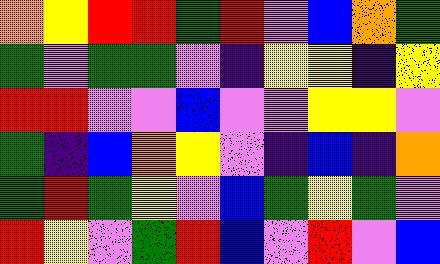[["orange", "yellow", "red", "red", "green", "red", "violet", "blue", "orange", "green"], ["green", "violet", "green", "green", "violet", "indigo", "yellow", "yellow", "indigo", "yellow"], ["red", "red", "violet", "violet", "blue", "violet", "violet", "yellow", "yellow", "violet"], ["green", "indigo", "blue", "orange", "yellow", "violet", "indigo", "blue", "indigo", "orange"], ["green", "red", "green", "yellow", "violet", "blue", "green", "yellow", "green", "violet"], ["red", "yellow", "violet", "green", "red", "blue", "violet", "red", "violet", "blue"]]